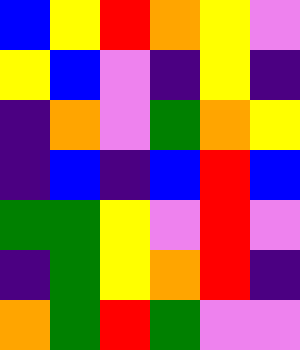[["blue", "yellow", "red", "orange", "yellow", "violet"], ["yellow", "blue", "violet", "indigo", "yellow", "indigo"], ["indigo", "orange", "violet", "green", "orange", "yellow"], ["indigo", "blue", "indigo", "blue", "red", "blue"], ["green", "green", "yellow", "violet", "red", "violet"], ["indigo", "green", "yellow", "orange", "red", "indigo"], ["orange", "green", "red", "green", "violet", "violet"]]